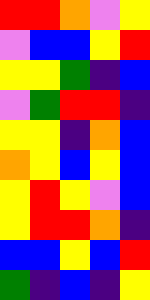[["red", "red", "orange", "violet", "yellow"], ["violet", "blue", "blue", "yellow", "red"], ["yellow", "yellow", "green", "indigo", "blue"], ["violet", "green", "red", "red", "indigo"], ["yellow", "yellow", "indigo", "orange", "blue"], ["orange", "yellow", "blue", "yellow", "blue"], ["yellow", "red", "yellow", "violet", "blue"], ["yellow", "red", "red", "orange", "indigo"], ["blue", "blue", "yellow", "blue", "red"], ["green", "indigo", "blue", "indigo", "yellow"]]